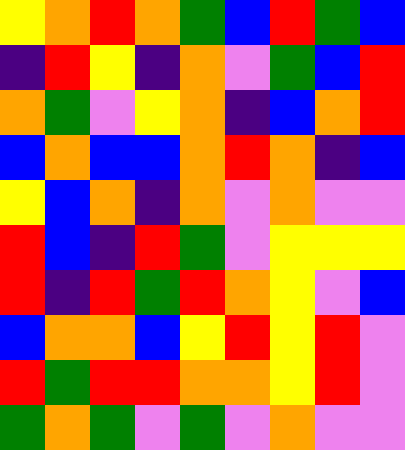[["yellow", "orange", "red", "orange", "green", "blue", "red", "green", "blue"], ["indigo", "red", "yellow", "indigo", "orange", "violet", "green", "blue", "red"], ["orange", "green", "violet", "yellow", "orange", "indigo", "blue", "orange", "red"], ["blue", "orange", "blue", "blue", "orange", "red", "orange", "indigo", "blue"], ["yellow", "blue", "orange", "indigo", "orange", "violet", "orange", "violet", "violet"], ["red", "blue", "indigo", "red", "green", "violet", "yellow", "yellow", "yellow"], ["red", "indigo", "red", "green", "red", "orange", "yellow", "violet", "blue"], ["blue", "orange", "orange", "blue", "yellow", "red", "yellow", "red", "violet"], ["red", "green", "red", "red", "orange", "orange", "yellow", "red", "violet"], ["green", "orange", "green", "violet", "green", "violet", "orange", "violet", "violet"]]